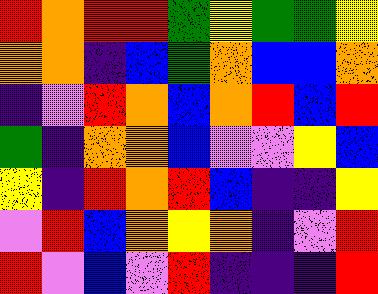[["red", "orange", "red", "red", "green", "yellow", "green", "green", "yellow"], ["orange", "orange", "indigo", "blue", "green", "orange", "blue", "blue", "orange"], ["indigo", "violet", "red", "orange", "blue", "orange", "red", "blue", "red"], ["green", "indigo", "orange", "orange", "blue", "violet", "violet", "yellow", "blue"], ["yellow", "indigo", "red", "orange", "red", "blue", "indigo", "indigo", "yellow"], ["violet", "red", "blue", "orange", "yellow", "orange", "indigo", "violet", "red"], ["red", "violet", "blue", "violet", "red", "indigo", "indigo", "indigo", "red"]]